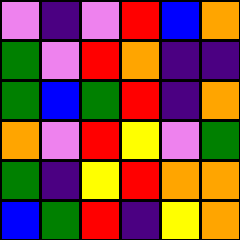[["violet", "indigo", "violet", "red", "blue", "orange"], ["green", "violet", "red", "orange", "indigo", "indigo"], ["green", "blue", "green", "red", "indigo", "orange"], ["orange", "violet", "red", "yellow", "violet", "green"], ["green", "indigo", "yellow", "red", "orange", "orange"], ["blue", "green", "red", "indigo", "yellow", "orange"]]